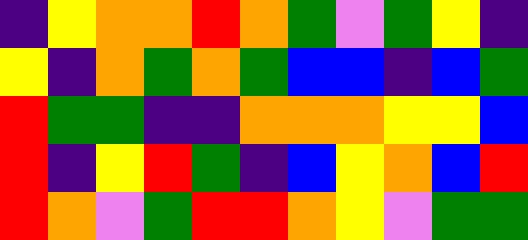[["indigo", "yellow", "orange", "orange", "red", "orange", "green", "violet", "green", "yellow", "indigo"], ["yellow", "indigo", "orange", "green", "orange", "green", "blue", "blue", "indigo", "blue", "green"], ["red", "green", "green", "indigo", "indigo", "orange", "orange", "orange", "yellow", "yellow", "blue"], ["red", "indigo", "yellow", "red", "green", "indigo", "blue", "yellow", "orange", "blue", "red"], ["red", "orange", "violet", "green", "red", "red", "orange", "yellow", "violet", "green", "green"]]